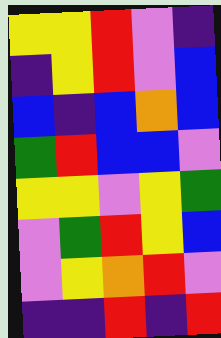[["yellow", "yellow", "red", "violet", "indigo"], ["indigo", "yellow", "red", "violet", "blue"], ["blue", "indigo", "blue", "orange", "blue"], ["green", "red", "blue", "blue", "violet"], ["yellow", "yellow", "violet", "yellow", "green"], ["violet", "green", "red", "yellow", "blue"], ["violet", "yellow", "orange", "red", "violet"], ["indigo", "indigo", "red", "indigo", "red"]]